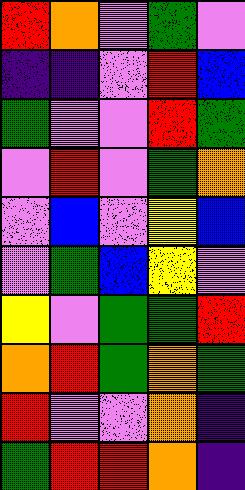[["red", "orange", "violet", "green", "violet"], ["indigo", "indigo", "violet", "red", "blue"], ["green", "violet", "violet", "red", "green"], ["violet", "red", "violet", "green", "orange"], ["violet", "blue", "violet", "yellow", "blue"], ["violet", "green", "blue", "yellow", "violet"], ["yellow", "violet", "green", "green", "red"], ["orange", "red", "green", "orange", "green"], ["red", "violet", "violet", "orange", "indigo"], ["green", "red", "red", "orange", "indigo"]]